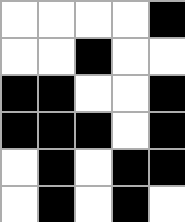[["white", "white", "white", "white", "black"], ["white", "white", "black", "white", "white"], ["black", "black", "white", "white", "black"], ["black", "black", "black", "white", "black"], ["white", "black", "white", "black", "black"], ["white", "black", "white", "black", "white"]]